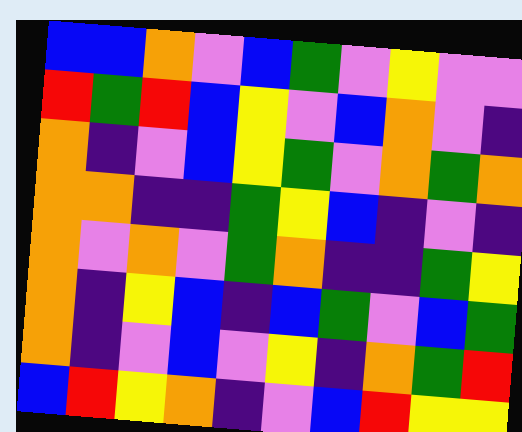[["blue", "blue", "orange", "violet", "blue", "green", "violet", "yellow", "violet", "violet"], ["red", "green", "red", "blue", "yellow", "violet", "blue", "orange", "violet", "indigo"], ["orange", "indigo", "violet", "blue", "yellow", "green", "violet", "orange", "green", "orange"], ["orange", "orange", "indigo", "indigo", "green", "yellow", "blue", "indigo", "violet", "indigo"], ["orange", "violet", "orange", "violet", "green", "orange", "indigo", "indigo", "green", "yellow"], ["orange", "indigo", "yellow", "blue", "indigo", "blue", "green", "violet", "blue", "green"], ["orange", "indigo", "violet", "blue", "violet", "yellow", "indigo", "orange", "green", "red"], ["blue", "red", "yellow", "orange", "indigo", "violet", "blue", "red", "yellow", "yellow"]]